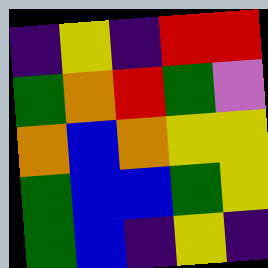[["indigo", "yellow", "indigo", "red", "red"], ["green", "orange", "red", "green", "violet"], ["orange", "blue", "orange", "yellow", "yellow"], ["green", "blue", "blue", "green", "yellow"], ["green", "blue", "indigo", "yellow", "indigo"]]